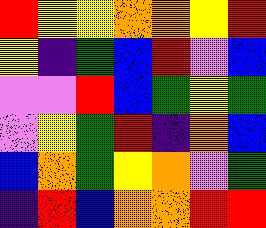[["red", "yellow", "yellow", "orange", "orange", "yellow", "red"], ["yellow", "indigo", "green", "blue", "red", "violet", "blue"], ["violet", "violet", "red", "blue", "green", "yellow", "green"], ["violet", "yellow", "green", "red", "indigo", "orange", "blue"], ["blue", "orange", "green", "yellow", "orange", "violet", "green"], ["indigo", "red", "blue", "orange", "orange", "red", "red"]]